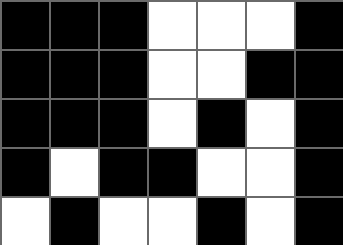[["black", "black", "black", "white", "white", "white", "black"], ["black", "black", "black", "white", "white", "black", "black"], ["black", "black", "black", "white", "black", "white", "black"], ["black", "white", "black", "black", "white", "white", "black"], ["white", "black", "white", "white", "black", "white", "black"]]